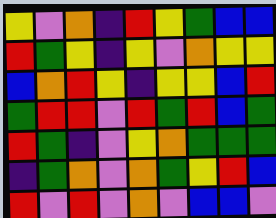[["yellow", "violet", "orange", "indigo", "red", "yellow", "green", "blue", "blue"], ["red", "green", "yellow", "indigo", "yellow", "violet", "orange", "yellow", "yellow"], ["blue", "orange", "red", "yellow", "indigo", "yellow", "yellow", "blue", "red"], ["green", "red", "red", "violet", "red", "green", "red", "blue", "green"], ["red", "green", "indigo", "violet", "yellow", "orange", "green", "green", "green"], ["indigo", "green", "orange", "violet", "orange", "green", "yellow", "red", "blue"], ["red", "violet", "red", "violet", "orange", "violet", "blue", "blue", "violet"]]